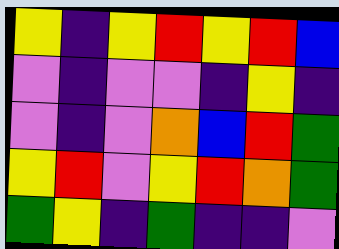[["yellow", "indigo", "yellow", "red", "yellow", "red", "blue"], ["violet", "indigo", "violet", "violet", "indigo", "yellow", "indigo"], ["violet", "indigo", "violet", "orange", "blue", "red", "green"], ["yellow", "red", "violet", "yellow", "red", "orange", "green"], ["green", "yellow", "indigo", "green", "indigo", "indigo", "violet"]]